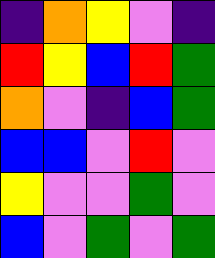[["indigo", "orange", "yellow", "violet", "indigo"], ["red", "yellow", "blue", "red", "green"], ["orange", "violet", "indigo", "blue", "green"], ["blue", "blue", "violet", "red", "violet"], ["yellow", "violet", "violet", "green", "violet"], ["blue", "violet", "green", "violet", "green"]]